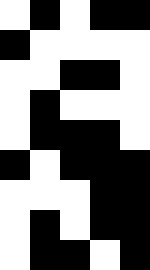[["white", "black", "white", "black", "black"], ["black", "white", "white", "white", "white"], ["white", "white", "black", "black", "white"], ["white", "black", "white", "white", "white"], ["white", "black", "black", "black", "white"], ["black", "white", "black", "black", "black"], ["white", "white", "white", "black", "black"], ["white", "black", "white", "black", "black"], ["white", "black", "black", "white", "black"]]